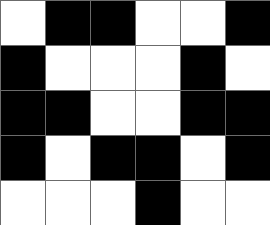[["white", "black", "black", "white", "white", "black"], ["black", "white", "white", "white", "black", "white"], ["black", "black", "white", "white", "black", "black"], ["black", "white", "black", "black", "white", "black"], ["white", "white", "white", "black", "white", "white"]]